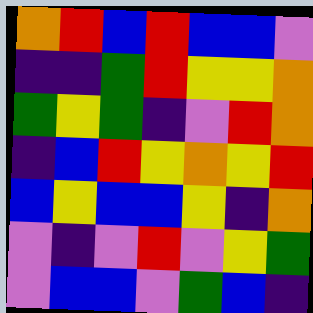[["orange", "red", "blue", "red", "blue", "blue", "violet"], ["indigo", "indigo", "green", "red", "yellow", "yellow", "orange"], ["green", "yellow", "green", "indigo", "violet", "red", "orange"], ["indigo", "blue", "red", "yellow", "orange", "yellow", "red"], ["blue", "yellow", "blue", "blue", "yellow", "indigo", "orange"], ["violet", "indigo", "violet", "red", "violet", "yellow", "green"], ["violet", "blue", "blue", "violet", "green", "blue", "indigo"]]